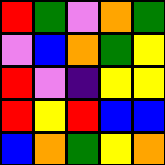[["red", "green", "violet", "orange", "green"], ["violet", "blue", "orange", "green", "yellow"], ["red", "violet", "indigo", "yellow", "yellow"], ["red", "yellow", "red", "blue", "blue"], ["blue", "orange", "green", "yellow", "orange"]]